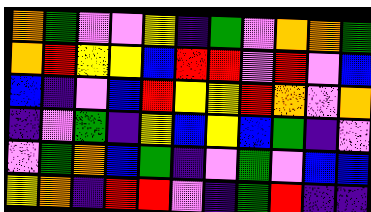[["orange", "green", "violet", "violet", "yellow", "indigo", "green", "violet", "orange", "orange", "green"], ["orange", "red", "yellow", "yellow", "blue", "red", "red", "violet", "red", "violet", "blue"], ["blue", "indigo", "violet", "blue", "red", "yellow", "yellow", "red", "orange", "violet", "orange"], ["indigo", "violet", "green", "indigo", "yellow", "blue", "yellow", "blue", "green", "indigo", "violet"], ["violet", "green", "orange", "blue", "green", "indigo", "violet", "green", "violet", "blue", "blue"], ["yellow", "orange", "indigo", "red", "red", "violet", "indigo", "green", "red", "indigo", "indigo"]]